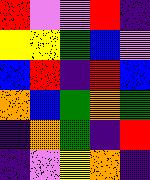[["red", "violet", "violet", "red", "indigo"], ["yellow", "yellow", "green", "blue", "violet"], ["blue", "red", "indigo", "red", "blue"], ["orange", "blue", "green", "orange", "green"], ["indigo", "orange", "green", "indigo", "red"], ["indigo", "violet", "yellow", "orange", "indigo"]]